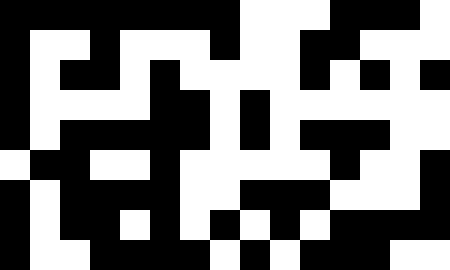[["black", "black", "black", "black", "black", "black", "black", "black", "white", "white", "white", "black", "black", "black", "white"], ["black", "white", "white", "black", "white", "white", "white", "black", "white", "white", "black", "black", "white", "white", "white"], ["black", "white", "black", "black", "white", "black", "white", "white", "white", "white", "black", "white", "black", "white", "black"], ["black", "white", "white", "white", "white", "black", "black", "white", "black", "white", "white", "white", "white", "white", "white"], ["black", "white", "black", "black", "black", "black", "black", "white", "black", "white", "black", "black", "black", "white", "white"], ["white", "black", "black", "white", "white", "black", "white", "white", "white", "white", "white", "black", "white", "white", "black"], ["black", "white", "black", "black", "black", "black", "white", "white", "black", "black", "black", "white", "white", "white", "black"], ["black", "white", "black", "black", "white", "black", "white", "black", "white", "black", "white", "black", "black", "black", "black"], ["black", "white", "white", "black", "black", "black", "black", "white", "black", "white", "black", "black", "black", "white", "white"]]